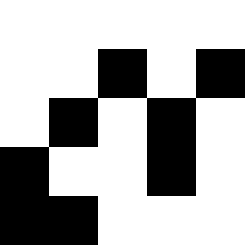[["white", "white", "white", "white", "white"], ["white", "white", "black", "white", "black"], ["white", "black", "white", "black", "white"], ["black", "white", "white", "black", "white"], ["black", "black", "white", "white", "white"]]